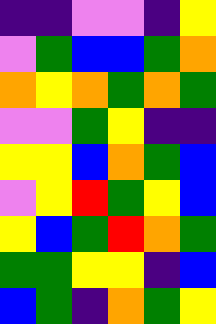[["indigo", "indigo", "violet", "violet", "indigo", "yellow"], ["violet", "green", "blue", "blue", "green", "orange"], ["orange", "yellow", "orange", "green", "orange", "green"], ["violet", "violet", "green", "yellow", "indigo", "indigo"], ["yellow", "yellow", "blue", "orange", "green", "blue"], ["violet", "yellow", "red", "green", "yellow", "blue"], ["yellow", "blue", "green", "red", "orange", "green"], ["green", "green", "yellow", "yellow", "indigo", "blue"], ["blue", "green", "indigo", "orange", "green", "yellow"]]